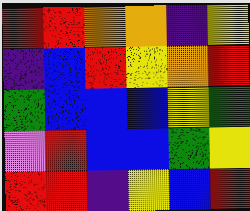[["red", "red", "orange", "orange", "indigo", "yellow"], ["indigo", "blue", "red", "yellow", "orange", "red"], ["green", "blue", "blue", "blue", "yellow", "green"], ["violet", "red", "blue", "blue", "green", "yellow"], ["red", "red", "indigo", "yellow", "blue", "red"]]